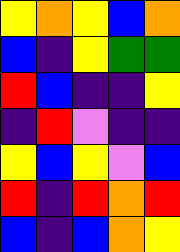[["yellow", "orange", "yellow", "blue", "orange"], ["blue", "indigo", "yellow", "green", "green"], ["red", "blue", "indigo", "indigo", "yellow"], ["indigo", "red", "violet", "indigo", "indigo"], ["yellow", "blue", "yellow", "violet", "blue"], ["red", "indigo", "red", "orange", "red"], ["blue", "indigo", "blue", "orange", "yellow"]]